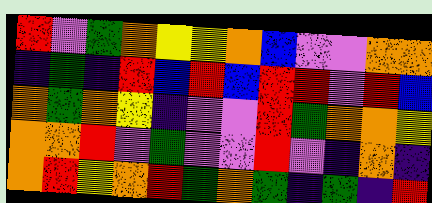[["red", "violet", "green", "orange", "yellow", "yellow", "orange", "blue", "violet", "violet", "orange", "orange"], ["indigo", "green", "indigo", "red", "blue", "red", "blue", "red", "red", "violet", "red", "blue"], ["orange", "green", "orange", "yellow", "indigo", "violet", "violet", "red", "green", "orange", "orange", "yellow"], ["orange", "orange", "red", "violet", "green", "violet", "violet", "red", "violet", "indigo", "orange", "indigo"], ["orange", "red", "yellow", "orange", "red", "green", "orange", "green", "indigo", "green", "indigo", "red"]]